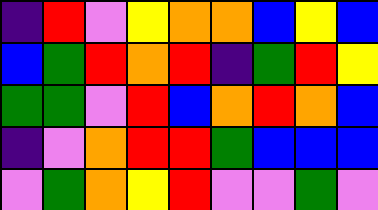[["indigo", "red", "violet", "yellow", "orange", "orange", "blue", "yellow", "blue"], ["blue", "green", "red", "orange", "red", "indigo", "green", "red", "yellow"], ["green", "green", "violet", "red", "blue", "orange", "red", "orange", "blue"], ["indigo", "violet", "orange", "red", "red", "green", "blue", "blue", "blue"], ["violet", "green", "orange", "yellow", "red", "violet", "violet", "green", "violet"]]